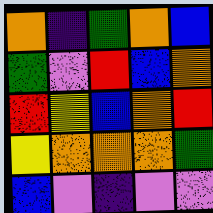[["orange", "indigo", "green", "orange", "blue"], ["green", "violet", "red", "blue", "orange"], ["red", "yellow", "blue", "orange", "red"], ["yellow", "orange", "orange", "orange", "green"], ["blue", "violet", "indigo", "violet", "violet"]]